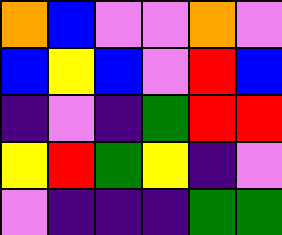[["orange", "blue", "violet", "violet", "orange", "violet"], ["blue", "yellow", "blue", "violet", "red", "blue"], ["indigo", "violet", "indigo", "green", "red", "red"], ["yellow", "red", "green", "yellow", "indigo", "violet"], ["violet", "indigo", "indigo", "indigo", "green", "green"]]